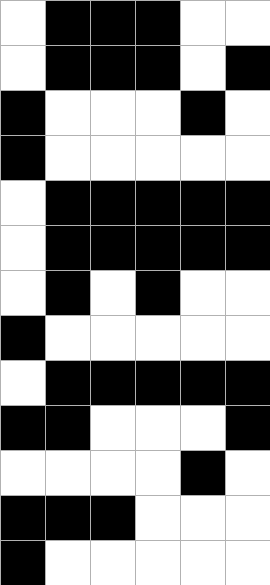[["white", "black", "black", "black", "white", "white"], ["white", "black", "black", "black", "white", "black"], ["black", "white", "white", "white", "black", "white"], ["black", "white", "white", "white", "white", "white"], ["white", "black", "black", "black", "black", "black"], ["white", "black", "black", "black", "black", "black"], ["white", "black", "white", "black", "white", "white"], ["black", "white", "white", "white", "white", "white"], ["white", "black", "black", "black", "black", "black"], ["black", "black", "white", "white", "white", "black"], ["white", "white", "white", "white", "black", "white"], ["black", "black", "black", "white", "white", "white"], ["black", "white", "white", "white", "white", "white"]]